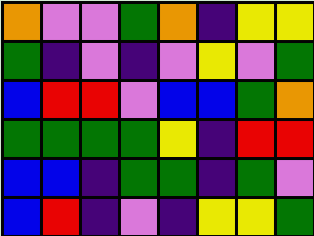[["orange", "violet", "violet", "green", "orange", "indigo", "yellow", "yellow"], ["green", "indigo", "violet", "indigo", "violet", "yellow", "violet", "green"], ["blue", "red", "red", "violet", "blue", "blue", "green", "orange"], ["green", "green", "green", "green", "yellow", "indigo", "red", "red"], ["blue", "blue", "indigo", "green", "green", "indigo", "green", "violet"], ["blue", "red", "indigo", "violet", "indigo", "yellow", "yellow", "green"]]